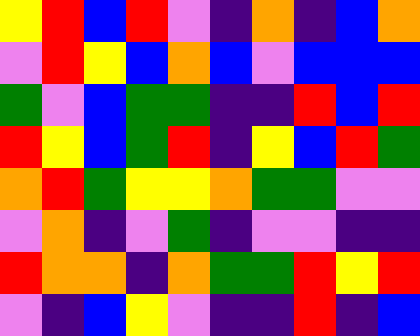[["yellow", "red", "blue", "red", "violet", "indigo", "orange", "indigo", "blue", "orange"], ["violet", "red", "yellow", "blue", "orange", "blue", "violet", "blue", "blue", "blue"], ["green", "violet", "blue", "green", "green", "indigo", "indigo", "red", "blue", "red"], ["red", "yellow", "blue", "green", "red", "indigo", "yellow", "blue", "red", "green"], ["orange", "red", "green", "yellow", "yellow", "orange", "green", "green", "violet", "violet"], ["violet", "orange", "indigo", "violet", "green", "indigo", "violet", "violet", "indigo", "indigo"], ["red", "orange", "orange", "indigo", "orange", "green", "green", "red", "yellow", "red"], ["violet", "indigo", "blue", "yellow", "violet", "indigo", "indigo", "red", "indigo", "blue"]]